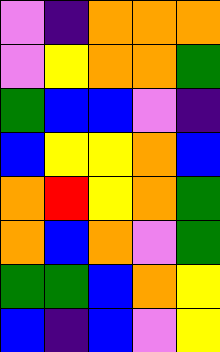[["violet", "indigo", "orange", "orange", "orange"], ["violet", "yellow", "orange", "orange", "green"], ["green", "blue", "blue", "violet", "indigo"], ["blue", "yellow", "yellow", "orange", "blue"], ["orange", "red", "yellow", "orange", "green"], ["orange", "blue", "orange", "violet", "green"], ["green", "green", "blue", "orange", "yellow"], ["blue", "indigo", "blue", "violet", "yellow"]]